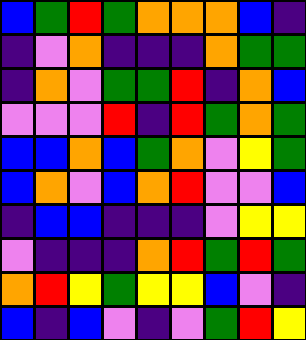[["blue", "green", "red", "green", "orange", "orange", "orange", "blue", "indigo"], ["indigo", "violet", "orange", "indigo", "indigo", "indigo", "orange", "green", "green"], ["indigo", "orange", "violet", "green", "green", "red", "indigo", "orange", "blue"], ["violet", "violet", "violet", "red", "indigo", "red", "green", "orange", "green"], ["blue", "blue", "orange", "blue", "green", "orange", "violet", "yellow", "green"], ["blue", "orange", "violet", "blue", "orange", "red", "violet", "violet", "blue"], ["indigo", "blue", "blue", "indigo", "indigo", "indigo", "violet", "yellow", "yellow"], ["violet", "indigo", "indigo", "indigo", "orange", "red", "green", "red", "green"], ["orange", "red", "yellow", "green", "yellow", "yellow", "blue", "violet", "indigo"], ["blue", "indigo", "blue", "violet", "indigo", "violet", "green", "red", "yellow"]]